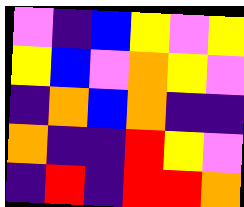[["violet", "indigo", "blue", "yellow", "violet", "yellow"], ["yellow", "blue", "violet", "orange", "yellow", "violet"], ["indigo", "orange", "blue", "orange", "indigo", "indigo"], ["orange", "indigo", "indigo", "red", "yellow", "violet"], ["indigo", "red", "indigo", "red", "red", "orange"]]